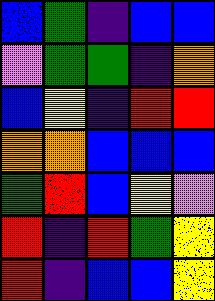[["blue", "green", "indigo", "blue", "blue"], ["violet", "green", "green", "indigo", "orange"], ["blue", "yellow", "indigo", "red", "red"], ["orange", "orange", "blue", "blue", "blue"], ["green", "red", "blue", "yellow", "violet"], ["red", "indigo", "red", "green", "yellow"], ["red", "indigo", "blue", "blue", "yellow"]]